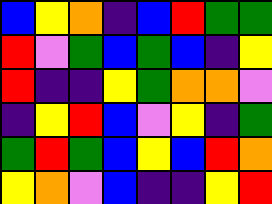[["blue", "yellow", "orange", "indigo", "blue", "red", "green", "green"], ["red", "violet", "green", "blue", "green", "blue", "indigo", "yellow"], ["red", "indigo", "indigo", "yellow", "green", "orange", "orange", "violet"], ["indigo", "yellow", "red", "blue", "violet", "yellow", "indigo", "green"], ["green", "red", "green", "blue", "yellow", "blue", "red", "orange"], ["yellow", "orange", "violet", "blue", "indigo", "indigo", "yellow", "red"]]